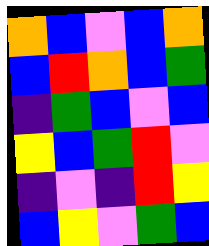[["orange", "blue", "violet", "blue", "orange"], ["blue", "red", "orange", "blue", "green"], ["indigo", "green", "blue", "violet", "blue"], ["yellow", "blue", "green", "red", "violet"], ["indigo", "violet", "indigo", "red", "yellow"], ["blue", "yellow", "violet", "green", "blue"]]